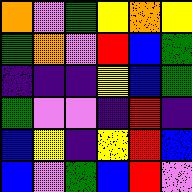[["orange", "violet", "green", "yellow", "orange", "yellow"], ["green", "orange", "violet", "red", "blue", "green"], ["indigo", "indigo", "indigo", "yellow", "blue", "green"], ["green", "violet", "violet", "indigo", "red", "indigo"], ["blue", "yellow", "indigo", "yellow", "red", "blue"], ["blue", "violet", "green", "blue", "red", "violet"]]